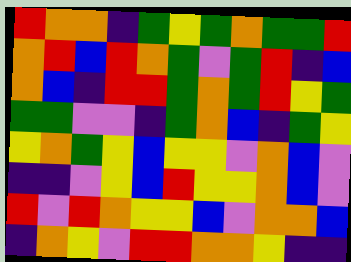[["red", "orange", "orange", "indigo", "green", "yellow", "green", "orange", "green", "green", "red"], ["orange", "red", "blue", "red", "orange", "green", "violet", "green", "red", "indigo", "blue"], ["orange", "blue", "indigo", "red", "red", "green", "orange", "green", "red", "yellow", "green"], ["green", "green", "violet", "violet", "indigo", "green", "orange", "blue", "indigo", "green", "yellow"], ["yellow", "orange", "green", "yellow", "blue", "yellow", "yellow", "violet", "orange", "blue", "violet"], ["indigo", "indigo", "violet", "yellow", "blue", "red", "yellow", "yellow", "orange", "blue", "violet"], ["red", "violet", "red", "orange", "yellow", "yellow", "blue", "violet", "orange", "orange", "blue"], ["indigo", "orange", "yellow", "violet", "red", "red", "orange", "orange", "yellow", "indigo", "indigo"]]